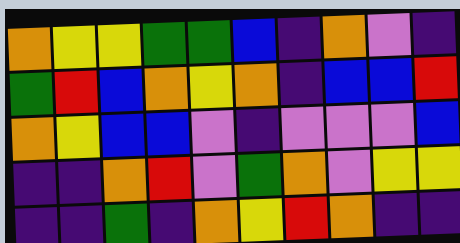[["orange", "yellow", "yellow", "green", "green", "blue", "indigo", "orange", "violet", "indigo"], ["green", "red", "blue", "orange", "yellow", "orange", "indigo", "blue", "blue", "red"], ["orange", "yellow", "blue", "blue", "violet", "indigo", "violet", "violet", "violet", "blue"], ["indigo", "indigo", "orange", "red", "violet", "green", "orange", "violet", "yellow", "yellow"], ["indigo", "indigo", "green", "indigo", "orange", "yellow", "red", "orange", "indigo", "indigo"]]